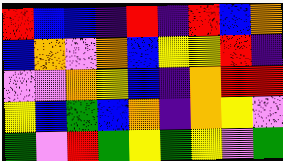[["red", "blue", "blue", "indigo", "red", "indigo", "red", "blue", "orange"], ["blue", "orange", "violet", "orange", "blue", "yellow", "yellow", "red", "indigo"], ["violet", "violet", "orange", "yellow", "blue", "indigo", "orange", "red", "red"], ["yellow", "blue", "green", "blue", "orange", "indigo", "orange", "yellow", "violet"], ["green", "violet", "red", "green", "yellow", "green", "yellow", "violet", "green"]]